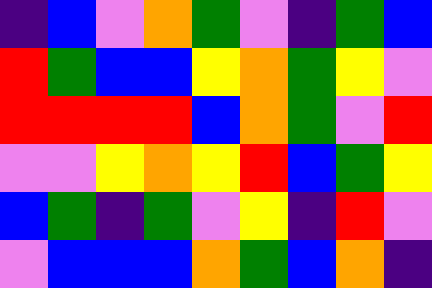[["indigo", "blue", "violet", "orange", "green", "violet", "indigo", "green", "blue"], ["red", "green", "blue", "blue", "yellow", "orange", "green", "yellow", "violet"], ["red", "red", "red", "red", "blue", "orange", "green", "violet", "red"], ["violet", "violet", "yellow", "orange", "yellow", "red", "blue", "green", "yellow"], ["blue", "green", "indigo", "green", "violet", "yellow", "indigo", "red", "violet"], ["violet", "blue", "blue", "blue", "orange", "green", "blue", "orange", "indigo"]]